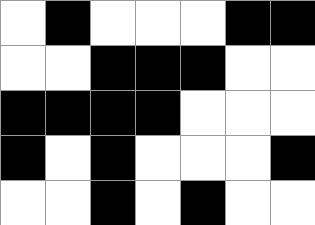[["white", "black", "white", "white", "white", "black", "black"], ["white", "white", "black", "black", "black", "white", "white"], ["black", "black", "black", "black", "white", "white", "white"], ["black", "white", "black", "white", "white", "white", "black"], ["white", "white", "black", "white", "black", "white", "white"]]